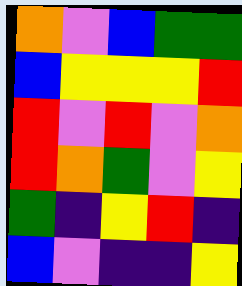[["orange", "violet", "blue", "green", "green"], ["blue", "yellow", "yellow", "yellow", "red"], ["red", "violet", "red", "violet", "orange"], ["red", "orange", "green", "violet", "yellow"], ["green", "indigo", "yellow", "red", "indigo"], ["blue", "violet", "indigo", "indigo", "yellow"]]